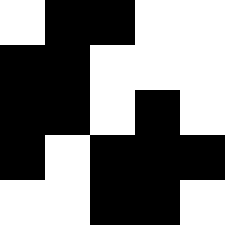[["white", "black", "black", "white", "white"], ["black", "black", "white", "white", "white"], ["black", "black", "white", "black", "white"], ["black", "white", "black", "black", "black"], ["white", "white", "black", "black", "white"]]